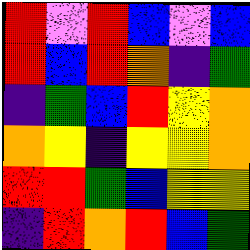[["red", "violet", "red", "blue", "violet", "blue"], ["red", "blue", "red", "orange", "indigo", "green"], ["indigo", "green", "blue", "red", "yellow", "orange"], ["orange", "yellow", "indigo", "yellow", "yellow", "orange"], ["red", "red", "green", "blue", "yellow", "yellow"], ["indigo", "red", "orange", "red", "blue", "green"]]